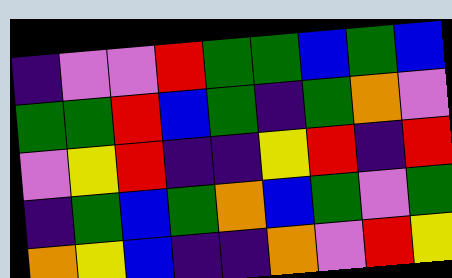[["indigo", "violet", "violet", "red", "green", "green", "blue", "green", "blue"], ["green", "green", "red", "blue", "green", "indigo", "green", "orange", "violet"], ["violet", "yellow", "red", "indigo", "indigo", "yellow", "red", "indigo", "red"], ["indigo", "green", "blue", "green", "orange", "blue", "green", "violet", "green"], ["orange", "yellow", "blue", "indigo", "indigo", "orange", "violet", "red", "yellow"]]